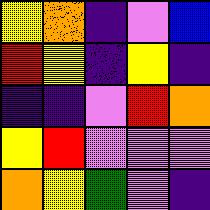[["yellow", "orange", "indigo", "violet", "blue"], ["red", "yellow", "indigo", "yellow", "indigo"], ["indigo", "indigo", "violet", "red", "orange"], ["yellow", "red", "violet", "violet", "violet"], ["orange", "yellow", "green", "violet", "indigo"]]